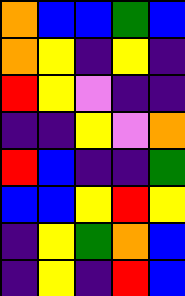[["orange", "blue", "blue", "green", "blue"], ["orange", "yellow", "indigo", "yellow", "indigo"], ["red", "yellow", "violet", "indigo", "indigo"], ["indigo", "indigo", "yellow", "violet", "orange"], ["red", "blue", "indigo", "indigo", "green"], ["blue", "blue", "yellow", "red", "yellow"], ["indigo", "yellow", "green", "orange", "blue"], ["indigo", "yellow", "indigo", "red", "blue"]]